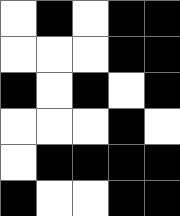[["white", "black", "white", "black", "black"], ["white", "white", "white", "black", "black"], ["black", "white", "black", "white", "black"], ["white", "white", "white", "black", "white"], ["white", "black", "black", "black", "black"], ["black", "white", "white", "black", "black"]]